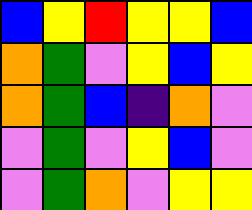[["blue", "yellow", "red", "yellow", "yellow", "blue"], ["orange", "green", "violet", "yellow", "blue", "yellow"], ["orange", "green", "blue", "indigo", "orange", "violet"], ["violet", "green", "violet", "yellow", "blue", "violet"], ["violet", "green", "orange", "violet", "yellow", "yellow"]]